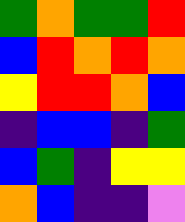[["green", "orange", "green", "green", "red"], ["blue", "red", "orange", "red", "orange"], ["yellow", "red", "red", "orange", "blue"], ["indigo", "blue", "blue", "indigo", "green"], ["blue", "green", "indigo", "yellow", "yellow"], ["orange", "blue", "indigo", "indigo", "violet"]]